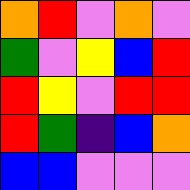[["orange", "red", "violet", "orange", "violet"], ["green", "violet", "yellow", "blue", "red"], ["red", "yellow", "violet", "red", "red"], ["red", "green", "indigo", "blue", "orange"], ["blue", "blue", "violet", "violet", "violet"]]